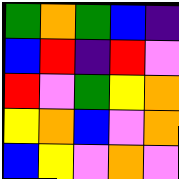[["green", "orange", "green", "blue", "indigo"], ["blue", "red", "indigo", "red", "violet"], ["red", "violet", "green", "yellow", "orange"], ["yellow", "orange", "blue", "violet", "orange"], ["blue", "yellow", "violet", "orange", "violet"]]